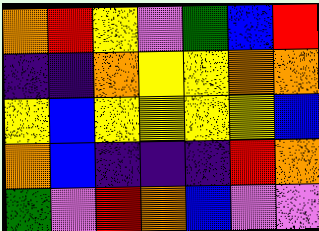[["orange", "red", "yellow", "violet", "green", "blue", "red"], ["indigo", "indigo", "orange", "yellow", "yellow", "orange", "orange"], ["yellow", "blue", "yellow", "yellow", "yellow", "yellow", "blue"], ["orange", "blue", "indigo", "indigo", "indigo", "red", "orange"], ["green", "violet", "red", "orange", "blue", "violet", "violet"]]